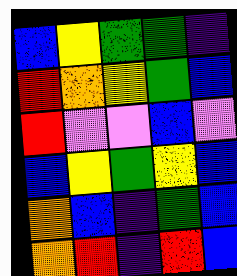[["blue", "yellow", "green", "green", "indigo"], ["red", "orange", "yellow", "green", "blue"], ["red", "violet", "violet", "blue", "violet"], ["blue", "yellow", "green", "yellow", "blue"], ["orange", "blue", "indigo", "green", "blue"], ["orange", "red", "indigo", "red", "blue"]]